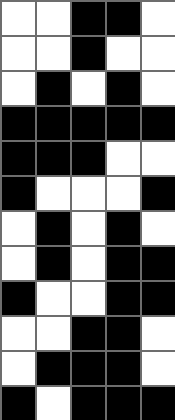[["white", "white", "black", "black", "white"], ["white", "white", "black", "white", "white"], ["white", "black", "white", "black", "white"], ["black", "black", "black", "black", "black"], ["black", "black", "black", "white", "white"], ["black", "white", "white", "white", "black"], ["white", "black", "white", "black", "white"], ["white", "black", "white", "black", "black"], ["black", "white", "white", "black", "black"], ["white", "white", "black", "black", "white"], ["white", "black", "black", "black", "white"], ["black", "white", "black", "black", "black"]]